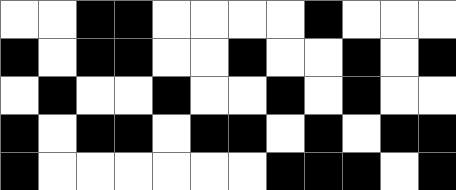[["white", "white", "black", "black", "white", "white", "white", "white", "black", "white", "white", "white"], ["black", "white", "black", "black", "white", "white", "black", "white", "white", "black", "white", "black"], ["white", "black", "white", "white", "black", "white", "white", "black", "white", "black", "white", "white"], ["black", "white", "black", "black", "white", "black", "black", "white", "black", "white", "black", "black"], ["black", "white", "white", "white", "white", "white", "white", "black", "black", "black", "white", "black"]]